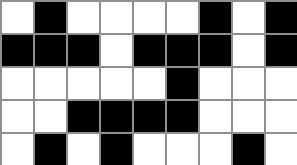[["white", "black", "white", "white", "white", "white", "black", "white", "black"], ["black", "black", "black", "white", "black", "black", "black", "white", "black"], ["white", "white", "white", "white", "white", "black", "white", "white", "white"], ["white", "white", "black", "black", "black", "black", "white", "white", "white"], ["white", "black", "white", "black", "white", "white", "white", "black", "white"]]